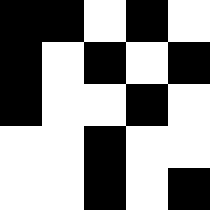[["black", "black", "white", "black", "white"], ["black", "white", "black", "white", "black"], ["black", "white", "white", "black", "white"], ["white", "white", "black", "white", "white"], ["white", "white", "black", "white", "black"]]